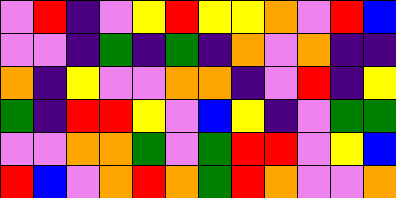[["violet", "red", "indigo", "violet", "yellow", "red", "yellow", "yellow", "orange", "violet", "red", "blue"], ["violet", "violet", "indigo", "green", "indigo", "green", "indigo", "orange", "violet", "orange", "indigo", "indigo"], ["orange", "indigo", "yellow", "violet", "violet", "orange", "orange", "indigo", "violet", "red", "indigo", "yellow"], ["green", "indigo", "red", "red", "yellow", "violet", "blue", "yellow", "indigo", "violet", "green", "green"], ["violet", "violet", "orange", "orange", "green", "violet", "green", "red", "red", "violet", "yellow", "blue"], ["red", "blue", "violet", "orange", "red", "orange", "green", "red", "orange", "violet", "violet", "orange"]]